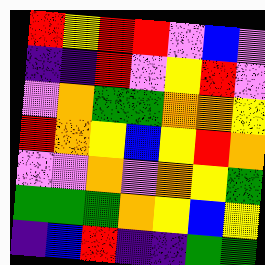[["red", "yellow", "red", "red", "violet", "blue", "violet"], ["indigo", "indigo", "red", "violet", "yellow", "red", "violet"], ["violet", "orange", "green", "green", "orange", "orange", "yellow"], ["red", "orange", "yellow", "blue", "yellow", "red", "orange"], ["violet", "violet", "orange", "violet", "orange", "yellow", "green"], ["green", "green", "green", "orange", "yellow", "blue", "yellow"], ["indigo", "blue", "red", "indigo", "indigo", "green", "green"]]